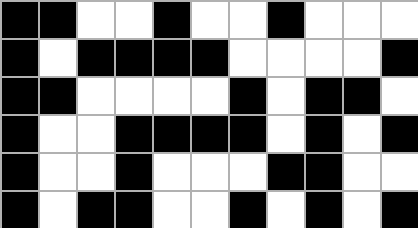[["black", "black", "white", "white", "black", "white", "white", "black", "white", "white", "white"], ["black", "white", "black", "black", "black", "black", "white", "white", "white", "white", "black"], ["black", "black", "white", "white", "white", "white", "black", "white", "black", "black", "white"], ["black", "white", "white", "black", "black", "black", "black", "white", "black", "white", "black"], ["black", "white", "white", "black", "white", "white", "white", "black", "black", "white", "white"], ["black", "white", "black", "black", "white", "white", "black", "white", "black", "white", "black"]]